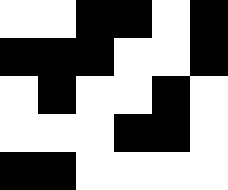[["white", "white", "black", "black", "white", "black"], ["black", "black", "black", "white", "white", "black"], ["white", "black", "white", "white", "black", "white"], ["white", "white", "white", "black", "black", "white"], ["black", "black", "white", "white", "white", "white"]]